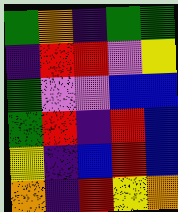[["green", "orange", "indigo", "green", "green"], ["indigo", "red", "red", "violet", "yellow"], ["green", "violet", "violet", "blue", "blue"], ["green", "red", "indigo", "red", "blue"], ["yellow", "indigo", "blue", "red", "blue"], ["orange", "indigo", "red", "yellow", "orange"]]